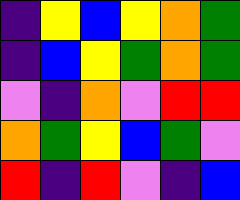[["indigo", "yellow", "blue", "yellow", "orange", "green"], ["indigo", "blue", "yellow", "green", "orange", "green"], ["violet", "indigo", "orange", "violet", "red", "red"], ["orange", "green", "yellow", "blue", "green", "violet"], ["red", "indigo", "red", "violet", "indigo", "blue"]]